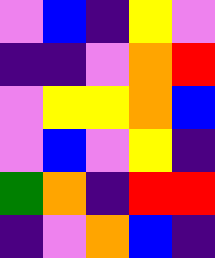[["violet", "blue", "indigo", "yellow", "violet"], ["indigo", "indigo", "violet", "orange", "red"], ["violet", "yellow", "yellow", "orange", "blue"], ["violet", "blue", "violet", "yellow", "indigo"], ["green", "orange", "indigo", "red", "red"], ["indigo", "violet", "orange", "blue", "indigo"]]